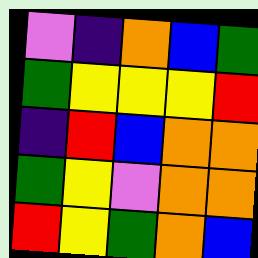[["violet", "indigo", "orange", "blue", "green"], ["green", "yellow", "yellow", "yellow", "red"], ["indigo", "red", "blue", "orange", "orange"], ["green", "yellow", "violet", "orange", "orange"], ["red", "yellow", "green", "orange", "blue"]]